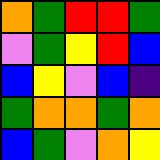[["orange", "green", "red", "red", "green"], ["violet", "green", "yellow", "red", "blue"], ["blue", "yellow", "violet", "blue", "indigo"], ["green", "orange", "orange", "green", "orange"], ["blue", "green", "violet", "orange", "yellow"]]